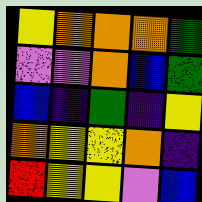[["yellow", "orange", "orange", "orange", "green"], ["violet", "violet", "orange", "blue", "green"], ["blue", "indigo", "green", "indigo", "yellow"], ["orange", "yellow", "yellow", "orange", "indigo"], ["red", "yellow", "yellow", "violet", "blue"]]